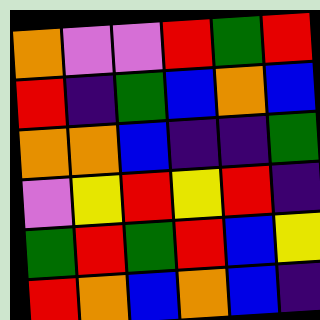[["orange", "violet", "violet", "red", "green", "red"], ["red", "indigo", "green", "blue", "orange", "blue"], ["orange", "orange", "blue", "indigo", "indigo", "green"], ["violet", "yellow", "red", "yellow", "red", "indigo"], ["green", "red", "green", "red", "blue", "yellow"], ["red", "orange", "blue", "orange", "blue", "indigo"]]